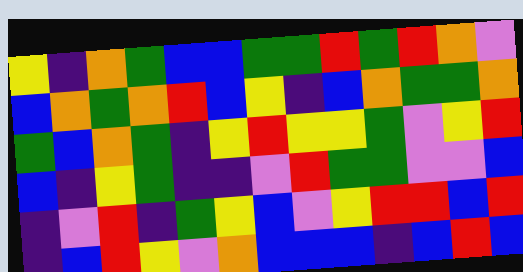[["yellow", "indigo", "orange", "green", "blue", "blue", "green", "green", "red", "green", "red", "orange", "violet"], ["blue", "orange", "green", "orange", "red", "blue", "yellow", "indigo", "blue", "orange", "green", "green", "orange"], ["green", "blue", "orange", "green", "indigo", "yellow", "red", "yellow", "yellow", "green", "violet", "yellow", "red"], ["blue", "indigo", "yellow", "green", "indigo", "indigo", "violet", "red", "green", "green", "violet", "violet", "blue"], ["indigo", "violet", "red", "indigo", "green", "yellow", "blue", "violet", "yellow", "red", "red", "blue", "red"], ["indigo", "blue", "red", "yellow", "violet", "orange", "blue", "blue", "blue", "indigo", "blue", "red", "blue"]]